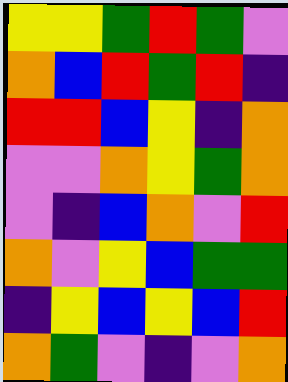[["yellow", "yellow", "green", "red", "green", "violet"], ["orange", "blue", "red", "green", "red", "indigo"], ["red", "red", "blue", "yellow", "indigo", "orange"], ["violet", "violet", "orange", "yellow", "green", "orange"], ["violet", "indigo", "blue", "orange", "violet", "red"], ["orange", "violet", "yellow", "blue", "green", "green"], ["indigo", "yellow", "blue", "yellow", "blue", "red"], ["orange", "green", "violet", "indigo", "violet", "orange"]]